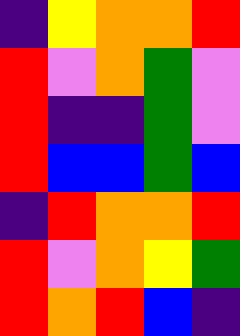[["indigo", "yellow", "orange", "orange", "red"], ["red", "violet", "orange", "green", "violet"], ["red", "indigo", "indigo", "green", "violet"], ["red", "blue", "blue", "green", "blue"], ["indigo", "red", "orange", "orange", "red"], ["red", "violet", "orange", "yellow", "green"], ["red", "orange", "red", "blue", "indigo"]]